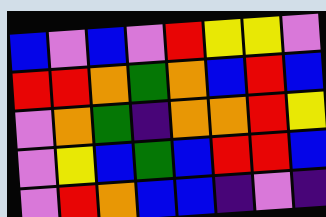[["blue", "violet", "blue", "violet", "red", "yellow", "yellow", "violet"], ["red", "red", "orange", "green", "orange", "blue", "red", "blue"], ["violet", "orange", "green", "indigo", "orange", "orange", "red", "yellow"], ["violet", "yellow", "blue", "green", "blue", "red", "red", "blue"], ["violet", "red", "orange", "blue", "blue", "indigo", "violet", "indigo"]]